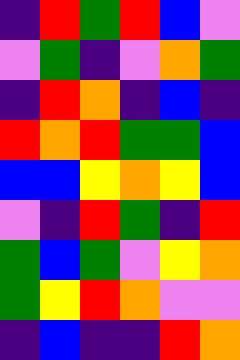[["indigo", "red", "green", "red", "blue", "violet"], ["violet", "green", "indigo", "violet", "orange", "green"], ["indigo", "red", "orange", "indigo", "blue", "indigo"], ["red", "orange", "red", "green", "green", "blue"], ["blue", "blue", "yellow", "orange", "yellow", "blue"], ["violet", "indigo", "red", "green", "indigo", "red"], ["green", "blue", "green", "violet", "yellow", "orange"], ["green", "yellow", "red", "orange", "violet", "violet"], ["indigo", "blue", "indigo", "indigo", "red", "orange"]]